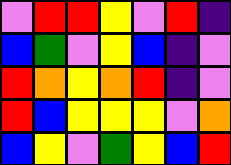[["violet", "red", "red", "yellow", "violet", "red", "indigo"], ["blue", "green", "violet", "yellow", "blue", "indigo", "violet"], ["red", "orange", "yellow", "orange", "red", "indigo", "violet"], ["red", "blue", "yellow", "yellow", "yellow", "violet", "orange"], ["blue", "yellow", "violet", "green", "yellow", "blue", "red"]]